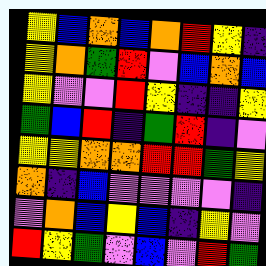[["yellow", "blue", "orange", "blue", "orange", "red", "yellow", "indigo"], ["yellow", "orange", "green", "red", "violet", "blue", "orange", "blue"], ["yellow", "violet", "violet", "red", "yellow", "indigo", "indigo", "yellow"], ["green", "blue", "red", "indigo", "green", "red", "indigo", "violet"], ["yellow", "yellow", "orange", "orange", "red", "red", "green", "yellow"], ["orange", "indigo", "blue", "violet", "violet", "violet", "violet", "indigo"], ["violet", "orange", "blue", "yellow", "blue", "indigo", "yellow", "violet"], ["red", "yellow", "green", "violet", "blue", "violet", "red", "green"]]